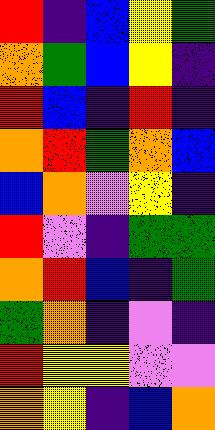[["red", "indigo", "blue", "yellow", "green"], ["orange", "green", "blue", "yellow", "indigo"], ["red", "blue", "indigo", "red", "indigo"], ["orange", "red", "green", "orange", "blue"], ["blue", "orange", "violet", "yellow", "indigo"], ["red", "violet", "indigo", "green", "green"], ["orange", "red", "blue", "indigo", "green"], ["green", "orange", "indigo", "violet", "indigo"], ["red", "yellow", "yellow", "violet", "violet"], ["orange", "yellow", "indigo", "blue", "orange"]]